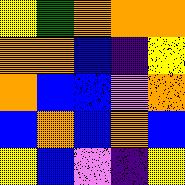[["yellow", "green", "orange", "orange", "orange"], ["orange", "orange", "blue", "indigo", "yellow"], ["orange", "blue", "blue", "violet", "orange"], ["blue", "orange", "blue", "orange", "blue"], ["yellow", "blue", "violet", "indigo", "yellow"]]